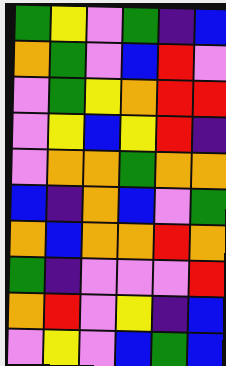[["green", "yellow", "violet", "green", "indigo", "blue"], ["orange", "green", "violet", "blue", "red", "violet"], ["violet", "green", "yellow", "orange", "red", "red"], ["violet", "yellow", "blue", "yellow", "red", "indigo"], ["violet", "orange", "orange", "green", "orange", "orange"], ["blue", "indigo", "orange", "blue", "violet", "green"], ["orange", "blue", "orange", "orange", "red", "orange"], ["green", "indigo", "violet", "violet", "violet", "red"], ["orange", "red", "violet", "yellow", "indigo", "blue"], ["violet", "yellow", "violet", "blue", "green", "blue"]]